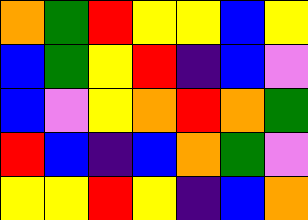[["orange", "green", "red", "yellow", "yellow", "blue", "yellow"], ["blue", "green", "yellow", "red", "indigo", "blue", "violet"], ["blue", "violet", "yellow", "orange", "red", "orange", "green"], ["red", "blue", "indigo", "blue", "orange", "green", "violet"], ["yellow", "yellow", "red", "yellow", "indigo", "blue", "orange"]]